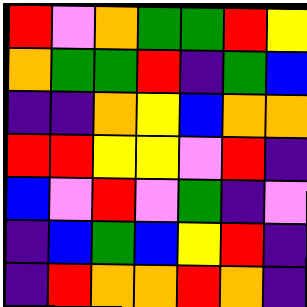[["red", "violet", "orange", "green", "green", "red", "yellow"], ["orange", "green", "green", "red", "indigo", "green", "blue"], ["indigo", "indigo", "orange", "yellow", "blue", "orange", "orange"], ["red", "red", "yellow", "yellow", "violet", "red", "indigo"], ["blue", "violet", "red", "violet", "green", "indigo", "violet"], ["indigo", "blue", "green", "blue", "yellow", "red", "indigo"], ["indigo", "red", "orange", "orange", "red", "orange", "indigo"]]